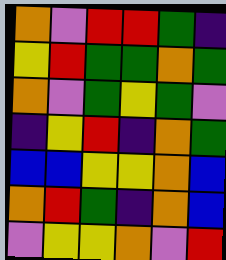[["orange", "violet", "red", "red", "green", "indigo"], ["yellow", "red", "green", "green", "orange", "green"], ["orange", "violet", "green", "yellow", "green", "violet"], ["indigo", "yellow", "red", "indigo", "orange", "green"], ["blue", "blue", "yellow", "yellow", "orange", "blue"], ["orange", "red", "green", "indigo", "orange", "blue"], ["violet", "yellow", "yellow", "orange", "violet", "red"]]